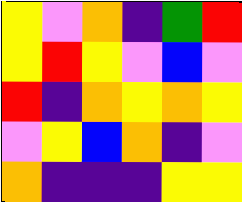[["yellow", "violet", "orange", "indigo", "green", "red"], ["yellow", "red", "yellow", "violet", "blue", "violet"], ["red", "indigo", "orange", "yellow", "orange", "yellow"], ["violet", "yellow", "blue", "orange", "indigo", "violet"], ["orange", "indigo", "indigo", "indigo", "yellow", "yellow"]]